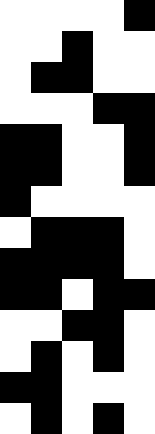[["white", "white", "white", "white", "black"], ["white", "white", "black", "white", "white"], ["white", "black", "black", "white", "white"], ["white", "white", "white", "black", "black"], ["black", "black", "white", "white", "black"], ["black", "black", "white", "white", "black"], ["black", "white", "white", "white", "white"], ["white", "black", "black", "black", "white"], ["black", "black", "black", "black", "white"], ["black", "black", "white", "black", "black"], ["white", "white", "black", "black", "white"], ["white", "black", "white", "black", "white"], ["black", "black", "white", "white", "white"], ["white", "black", "white", "black", "white"]]